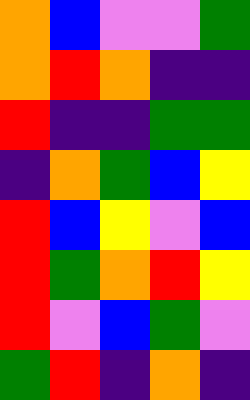[["orange", "blue", "violet", "violet", "green"], ["orange", "red", "orange", "indigo", "indigo"], ["red", "indigo", "indigo", "green", "green"], ["indigo", "orange", "green", "blue", "yellow"], ["red", "blue", "yellow", "violet", "blue"], ["red", "green", "orange", "red", "yellow"], ["red", "violet", "blue", "green", "violet"], ["green", "red", "indigo", "orange", "indigo"]]